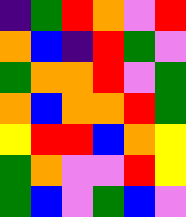[["indigo", "green", "red", "orange", "violet", "red"], ["orange", "blue", "indigo", "red", "green", "violet"], ["green", "orange", "orange", "red", "violet", "green"], ["orange", "blue", "orange", "orange", "red", "green"], ["yellow", "red", "red", "blue", "orange", "yellow"], ["green", "orange", "violet", "violet", "red", "yellow"], ["green", "blue", "violet", "green", "blue", "violet"]]